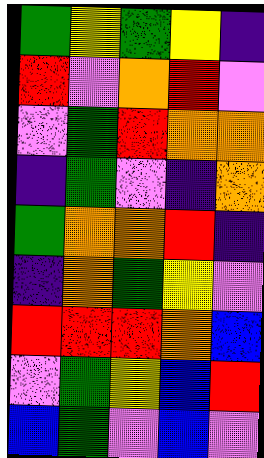[["green", "yellow", "green", "yellow", "indigo"], ["red", "violet", "orange", "red", "violet"], ["violet", "green", "red", "orange", "orange"], ["indigo", "green", "violet", "indigo", "orange"], ["green", "orange", "orange", "red", "indigo"], ["indigo", "orange", "green", "yellow", "violet"], ["red", "red", "red", "orange", "blue"], ["violet", "green", "yellow", "blue", "red"], ["blue", "green", "violet", "blue", "violet"]]